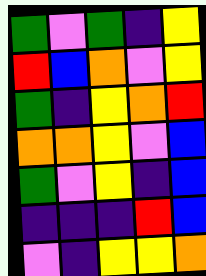[["green", "violet", "green", "indigo", "yellow"], ["red", "blue", "orange", "violet", "yellow"], ["green", "indigo", "yellow", "orange", "red"], ["orange", "orange", "yellow", "violet", "blue"], ["green", "violet", "yellow", "indigo", "blue"], ["indigo", "indigo", "indigo", "red", "blue"], ["violet", "indigo", "yellow", "yellow", "orange"]]